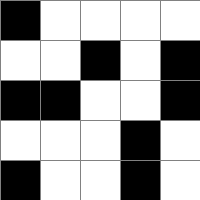[["black", "white", "white", "white", "white"], ["white", "white", "black", "white", "black"], ["black", "black", "white", "white", "black"], ["white", "white", "white", "black", "white"], ["black", "white", "white", "black", "white"]]